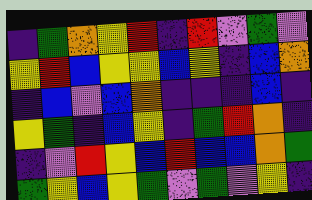[["indigo", "green", "orange", "yellow", "red", "indigo", "red", "violet", "green", "violet"], ["yellow", "red", "blue", "yellow", "yellow", "blue", "yellow", "indigo", "blue", "orange"], ["indigo", "blue", "violet", "blue", "orange", "indigo", "indigo", "indigo", "blue", "indigo"], ["yellow", "green", "indigo", "blue", "yellow", "indigo", "green", "red", "orange", "indigo"], ["indigo", "violet", "red", "yellow", "blue", "red", "blue", "blue", "orange", "green"], ["green", "yellow", "blue", "yellow", "green", "violet", "green", "violet", "yellow", "indigo"]]